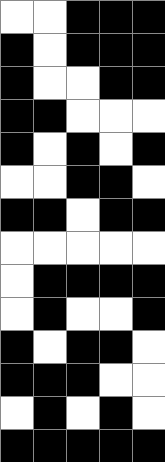[["white", "white", "black", "black", "black"], ["black", "white", "black", "black", "black"], ["black", "white", "white", "black", "black"], ["black", "black", "white", "white", "white"], ["black", "white", "black", "white", "black"], ["white", "white", "black", "black", "white"], ["black", "black", "white", "black", "black"], ["white", "white", "white", "white", "white"], ["white", "black", "black", "black", "black"], ["white", "black", "white", "white", "black"], ["black", "white", "black", "black", "white"], ["black", "black", "black", "white", "white"], ["white", "black", "white", "black", "white"], ["black", "black", "black", "black", "black"]]